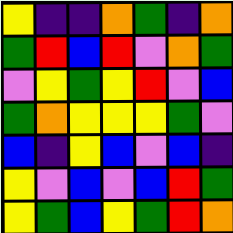[["yellow", "indigo", "indigo", "orange", "green", "indigo", "orange"], ["green", "red", "blue", "red", "violet", "orange", "green"], ["violet", "yellow", "green", "yellow", "red", "violet", "blue"], ["green", "orange", "yellow", "yellow", "yellow", "green", "violet"], ["blue", "indigo", "yellow", "blue", "violet", "blue", "indigo"], ["yellow", "violet", "blue", "violet", "blue", "red", "green"], ["yellow", "green", "blue", "yellow", "green", "red", "orange"]]